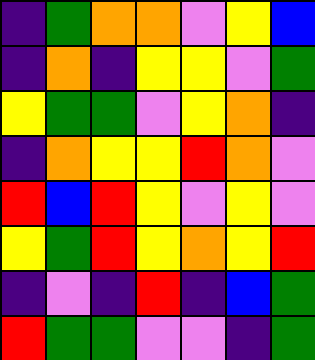[["indigo", "green", "orange", "orange", "violet", "yellow", "blue"], ["indigo", "orange", "indigo", "yellow", "yellow", "violet", "green"], ["yellow", "green", "green", "violet", "yellow", "orange", "indigo"], ["indigo", "orange", "yellow", "yellow", "red", "orange", "violet"], ["red", "blue", "red", "yellow", "violet", "yellow", "violet"], ["yellow", "green", "red", "yellow", "orange", "yellow", "red"], ["indigo", "violet", "indigo", "red", "indigo", "blue", "green"], ["red", "green", "green", "violet", "violet", "indigo", "green"]]